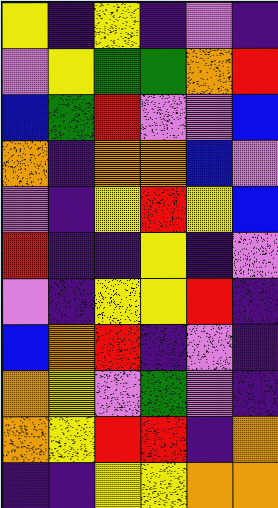[["yellow", "indigo", "yellow", "indigo", "violet", "indigo"], ["violet", "yellow", "green", "green", "orange", "red"], ["blue", "green", "red", "violet", "violet", "blue"], ["orange", "indigo", "orange", "orange", "blue", "violet"], ["violet", "indigo", "yellow", "red", "yellow", "blue"], ["red", "indigo", "indigo", "yellow", "indigo", "violet"], ["violet", "indigo", "yellow", "yellow", "red", "indigo"], ["blue", "orange", "red", "indigo", "violet", "indigo"], ["orange", "yellow", "violet", "green", "violet", "indigo"], ["orange", "yellow", "red", "red", "indigo", "orange"], ["indigo", "indigo", "yellow", "yellow", "orange", "orange"]]